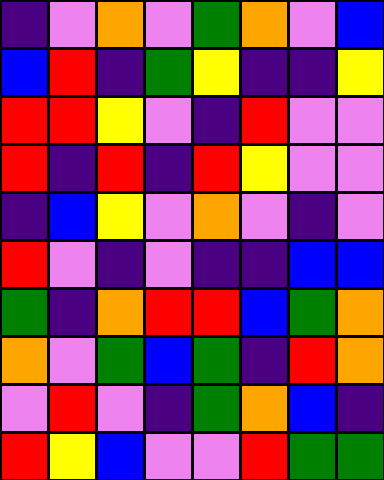[["indigo", "violet", "orange", "violet", "green", "orange", "violet", "blue"], ["blue", "red", "indigo", "green", "yellow", "indigo", "indigo", "yellow"], ["red", "red", "yellow", "violet", "indigo", "red", "violet", "violet"], ["red", "indigo", "red", "indigo", "red", "yellow", "violet", "violet"], ["indigo", "blue", "yellow", "violet", "orange", "violet", "indigo", "violet"], ["red", "violet", "indigo", "violet", "indigo", "indigo", "blue", "blue"], ["green", "indigo", "orange", "red", "red", "blue", "green", "orange"], ["orange", "violet", "green", "blue", "green", "indigo", "red", "orange"], ["violet", "red", "violet", "indigo", "green", "orange", "blue", "indigo"], ["red", "yellow", "blue", "violet", "violet", "red", "green", "green"]]